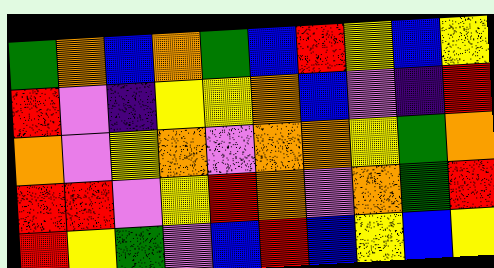[["green", "orange", "blue", "orange", "green", "blue", "red", "yellow", "blue", "yellow"], ["red", "violet", "indigo", "yellow", "yellow", "orange", "blue", "violet", "indigo", "red"], ["orange", "violet", "yellow", "orange", "violet", "orange", "orange", "yellow", "green", "orange"], ["red", "red", "violet", "yellow", "red", "orange", "violet", "orange", "green", "red"], ["red", "yellow", "green", "violet", "blue", "red", "blue", "yellow", "blue", "yellow"]]